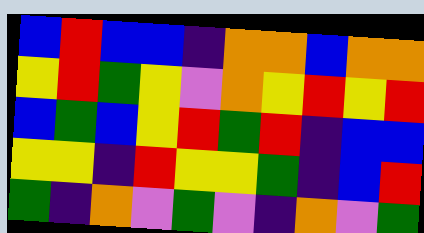[["blue", "red", "blue", "blue", "indigo", "orange", "orange", "blue", "orange", "orange"], ["yellow", "red", "green", "yellow", "violet", "orange", "yellow", "red", "yellow", "red"], ["blue", "green", "blue", "yellow", "red", "green", "red", "indigo", "blue", "blue"], ["yellow", "yellow", "indigo", "red", "yellow", "yellow", "green", "indigo", "blue", "red"], ["green", "indigo", "orange", "violet", "green", "violet", "indigo", "orange", "violet", "green"]]